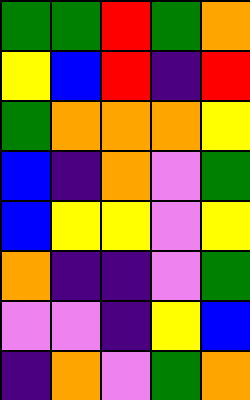[["green", "green", "red", "green", "orange"], ["yellow", "blue", "red", "indigo", "red"], ["green", "orange", "orange", "orange", "yellow"], ["blue", "indigo", "orange", "violet", "green"], ["blue", "yellow", "yellow", "violet", "yellow"], ["orange", "indigo", "indigo", "violet", "green"], ["violet", "violet", "indigo", "yellow", "blue"], ["indigo", "orange", "violet", "green", "orange"]]